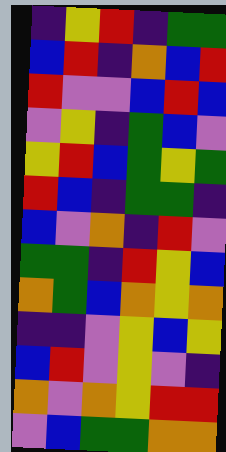[["indigo", "yellow", "red", "indigo", "green", "green"], ["blue", "red", "indigo", "orange", "blue", "red"], ["red", "violet", "violet", "blue", "red", "blue"], ["violet", "yellow", "indigo", "green", "blue", "violet"], ["yellow", "red", "blue", "green", "yellow", "green"], ["red", "blue", "indigo", "green", "green", "indigo"], ["blue", "violet", "orange", "indigo", "red", "violet"], ["green", "green", "indigo", "red", "yellow", "blue"], ["orange", "green", "blue", "orange", "yellow", "orange"], ["indigo", "indigo", "violet", "yellow", "blue", "yellow"], ["blue", "red", "violet", "yellow", "violet", "indigo"], ["orange", "violet", "orange", "yellow", "red", "red"], ["violet", "blue", "green", "green", "orange", "orange"]]